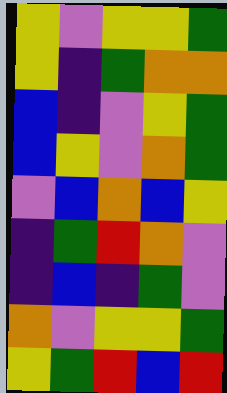[["yellow", "violet", "yellow", "yellow", "green"], ["yellow", "indigo", "green", "orange", "orange"], ["blue", "indigo", "violet", "yellow", "green"], ["blue", "yellow", "violet", "orange", "green"], ["violet", "blue", "orange", "blue", "yellow"], ["indigo", "green", "red", "orange", "violet"], ["indigo", "blue", "indigo", "green", "violet"], ["orange", "violet", "yellow", "yellow", "green"], ["yellow", "green", "red", "blue", "red"]]